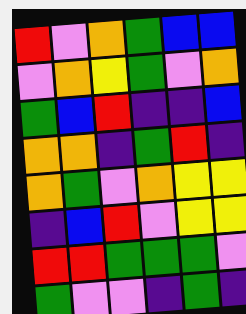[["red", "violet", "orange", "green", "blue", "blue"], ["violet", "orange", "yellow", "green", "violet", "orange"], ["green", "blue", "red", "indigo", "indigo", "blue"], ["orange", "orange", "indigo", "green", "red", "indigo"], ["orange", "green", "violet", "orange", "yellow", "yellow"], ["indigo", "blue", "red", "violet", "yellow", "yellow"], ["red", "red", "green", "green", "green", "violet"], ["green", "violet", "violet", "indigo", "green", "indigo"]]